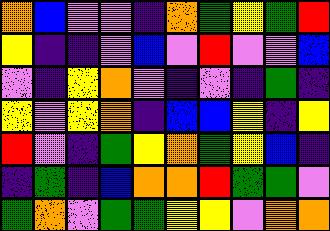[["orange", "blue", "violet", "violet", "indigo", "orange", "green", "yellow", "green", "red"], ["yellow", "indigo", "indigo", "violet", "blue", "violet", "red", "violet", "violet", "blue"], ["violet", "indigo", "yellow", "orange", "violet", "indigo", "violet", "indigo", "green", "indigo"], ["yellow", "violet", "yellow", "orange", "indigo", "blue", "blue", "yellow", "indigo", "yellow"], ["red", "violet", "indigo", "green", "yellow", "orange", "green", "yellow", "blue", "indigo"], ["indigo", "green", "indigo", "blue", "orange", "orange", "red", "green", "green", "violet"], ["green", "orange", "violet", "green", "green", "yellow", "yellow", "violet", "orange", "orange"]]